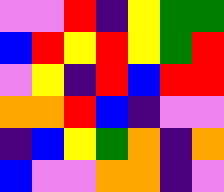[["violet", "violet", "red", "indigo", "yellow", "green", "green"], ["blue", "red", "yellow", "red", "yellow", "green", "red"], ["violet", "yellow", "indigo", "red", "blue", "red", "red"], ["orange", "orange", "red", "blue", "indigo", "violet", "violet"], ["indigo", "blue", "yellow", "green", "orange", "indigo", "orange"], ["blue", "violet", "violet", "orange", "orange", "indigo", "violet"]]